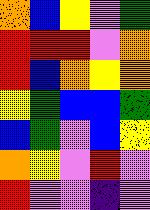[["orange", "blue", "yellow", "violet", "green"], ["red", "red", "red", "violet", "orange"], ["red", "blue", "orange", "yellow", "orange"], ["yellow", "green", "blue", "blue", "green"], ["blue", "green", "violet", "blue", "yellow"], ["orange", "yellow", "violet", "red", "violet"], ["red", "violet", "violet", "indigo", "violet"]]